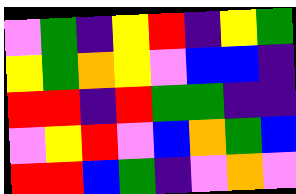[["violet", "green", "indigo", "yellow", "red", "indigo", "yellow", "green"], ["yellow", "green", "orange", "yellow", "violet", "blue", "blue", "indigo"], ["red", "red", "indigo", "red", "green", "green", "indigo", "indigo"], ["violet", "yellow", "red", "violet", "blue", "orange", "green", "blue"], ["red", "red", "blue", "green", "indigo", "violet", "orange", "violet"]]